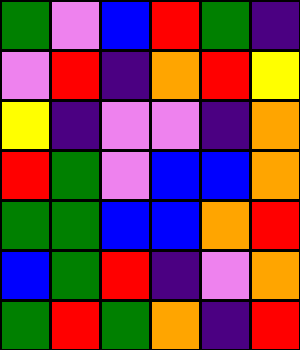[["green", "violet", "blue", "red", "green", "indigo"], ["violet", "red", "indigo", "orange", "red", "yellow"], ["yellow", "indigo", "violet", "violet", "indigo", "orange"], ["red", "green", "violet", "blue", "blue", "orange"], ["green", "green", "blue", "blue", "orange", "red"], ["blue", "green", "red", "indigo", "violet", "orange"], ["green", "red", "green", "orange", "indigo", "red"]]